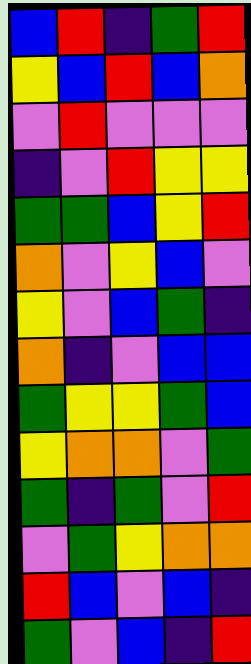[["blue", "red", "indigo", "green", "red"], ["yellow", "blue", "red", "blue", "orange"], ["violet", "red", "violet", "violet", "violet"], ["indigo", "violet", "red", "yellow", "yellow"], ["green", "green", "blue", "yellow", "red"], ["orange", "violet", "yellow", "blue", "violet"], ["yellow", "violet", "blue", "green", "indigo"], ["orange", "indigo", "violet", "blue", "blue"], ["green", "yellow", "yellow", "green", "blue"], ["yellow", "orange", "orange", "violet", "green"], ["green", "indigo", "green", "violet", "red"], ["violet", "green", "yellow", "orange", "orange"], ["red", "blue", "violet", "blue", "indigo"], ["green", "violet", "blue", "indigo", "red"]]